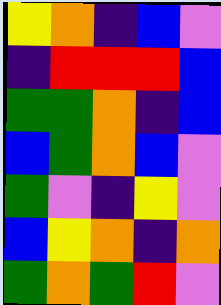[["yellow", "orange", "indigo", "blue", "violet"], ["indigo", "red", "red", "red", "blue"], ["green", "green", "orange", "indigo", "blue"], ["blue", "green", "orange", "blue", "violet"], ["green", "violet", "indigo", "yellow", "violet"], ["blue", "yellow", "orange", "indigo", "orange"], ["green", "orange", "green", "red", "violet"]]